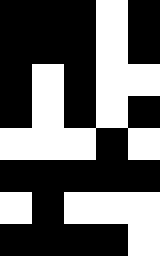[["black", "black", "black", "white", "black"], ["black", "black", "black", "white", "black"], ["black", "white", "black", "white", "white"], ["black", "white", "black", "white", "black"], ["white", "white", "white", "black", "white"], ["black", "black", "black", "black", "black"], ["white", "black", "white", "white", "white"], ["black", "black", "black", "black", "white"]]